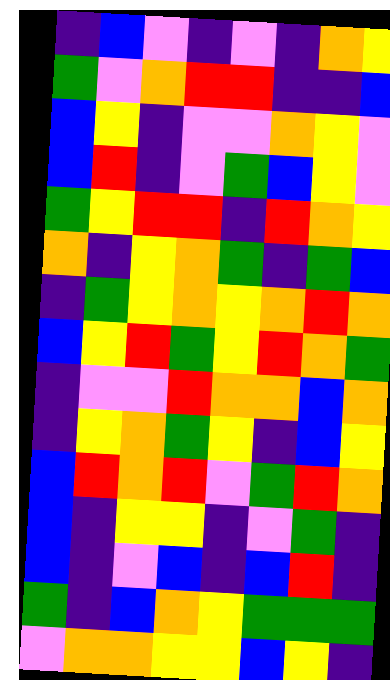[["indigo", "blue", "violet", "indigo", "violet", "indigo", "orange", "yellow"], ["green", "violet", "orange", "red", "red", "indigo", "indigo", "blue"], ["blue", "yellow", "indigo", "violet", "violet", "orange", "yellow", "violet"], ["blue", "red", "indigo", "violet", "green", "blue", "yellow", "violet"], ["green", "yellow", "red", "red", "indigo", "red", "orange", "yellow"], ["orange", "indigo", "yellow", "orange", "green", "indigo", "green", "blue"], ["indigo", "green", "yellow", "orange", "yellow", "orange", "red", "orange"], ["blue", "yellow", "red", "green", "yellow", "red", "orange", "green"], ["indigo", "violet", "violet", "red", "orange", "orange", "blue", "orange"], ["indigo", "yellow", "orange", "green", "yellow", "indigo", "blue", "yellow"], ["blue", "red", "orange", "red", "violet", "green", "red", "orange"], ["blue", "indigo", "yellow", "yellow", "indigo", "violet", "green", "indigo"], ["blue", "indigo", "violet", "blue", "indigo", "blue", "red", "indigo"], ["green", "indigo", "blue", "orange", "yellow", "green", "green", "green"], ["violet", "orange", "orange", "yellow", "yellow", "blue", "yellow", "indigo"]]